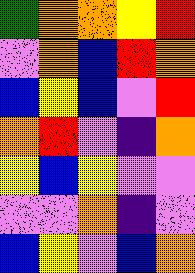[["green", "orange", "orange", "yellow", "red"], ["violet", "orange", "blue", "red", "orange"], ["blue", "yellow", "blue", "violet", "red"], ["orange", "red", "violet", "indigo", "orange"], ["yellow", "blue", "yellow", "violet", "violet"], ["violet", "violet", "orange", "indigo", "violet"], ["blue", "yellow", "violet", "blue", "orange"]]